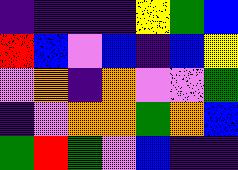[["indigo", "indigo", "indigo", "indigo", "yellow", "green", "blue"], ["red", "blue", "violet", "blue", "indigo", "blue", "yellow"], ["violet", "orange", "indigo", "orange", "violet", "violet", "green"], ["indigo", "violet", "orange", "orange", "green", "orange", "blue"], ["green", "red", "green", "violet", "blue", "indigo", "indigo"]]